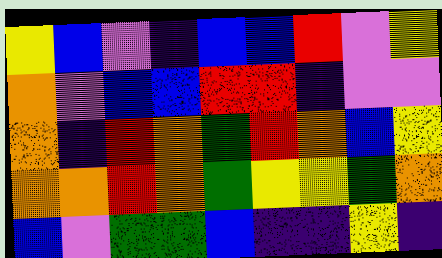[["yellow", "blue", "violet", "indigo", "blue", "blue", "red", "violet", "yellow"], ["orange", "violet", "blue", "blue", "red", "red", "indigo", "violet", "violet"], ["orange", "indigo", "red", "orange", "green", "red", "orange", "blue", "yellow"], ["orange", "orange", "red", "orange", "green", "yellow", "yellow", "green", "orange"], ["blue", "violet", "green", "green", "blue", "indigo", "indigo", "yellow", "indigo"]]